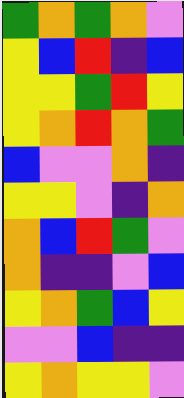[["green", "orange", "green", "orange", "violet"], ["yellow", "blue", "red", "indigo", "blue"], ["yellow", "yellow", "green", "red", "yellow"], ["yellow", "orange", "red", "orange", "green"], ["blue", "violet", "violet", "orange", "indigo"], ["yellow", "yellow", "violet", "indigo", "orange"], ["orange", "blue", "red", "green", "violet"], ["orange", "indigo", "indigo", "violet", "blue"], ["yellow", "orange", "green", "blue", "yellow"], ["violet", "violet", "blue", "indigo", "indigo"], ["yellow", "orange", "yellow", "yellow", "violet"]]